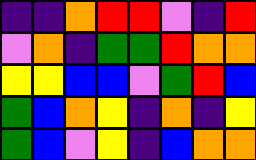[["indigo", "indigo", "orange", "red", "red", "violet", "indigo", "red"], ["violet", "orange", "indigo", "green", "green", "red", "orange", "orange"], ["yellow", "yellow", "blue", "blue", "violet", "green", "red", "blue"], ["green", "blue", "orange", "yellow", "indigo", "orange", "indigo", "yellow"], ["green", "blue", "violet", "yellow", "indigo", "blue", "orange", "orange"]]